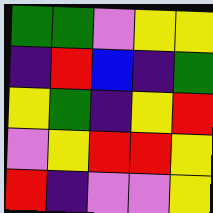[["green", "green", "violet", "yellow", "yellow"], ["indigo", "red", "blue", "indigo", "green"], ["yellow", "green", "indigo", "yellow", "red"], ["violet", "yellow", "red", "red", "yellow"], ["red", "indigo", "violet", "violet", "yellow"]]